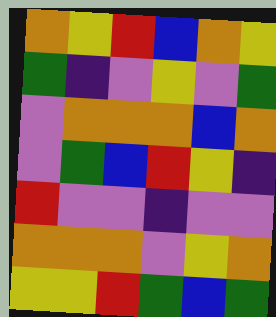[["orange", "yellow", "red", "blue", "orange", "yellow"], ["green", "indigo", "violet", "yellow", "violet", "green"], ["violet", "orange", "orange", "orange", "blue", "orange"], ["violet", "green", "blue", "red", "yellow", "indigo"], ["red", "violet", "violet", "indigo", "violet", "violet"], ["orange", "orange", "orange", "violet", "yellow", "orange"], ["yellow", "yellow", "red", "green", "blue", "green"]]